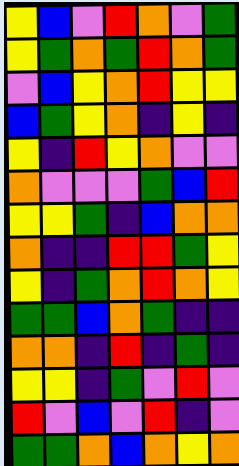[["yellow", "blue", "violet", "red", "orange", "violet", "green"], ["yellow", "green", "orange", "green", "red", "orange", "green"], ["violet", "blue", "yellow", "orange", "red", "yellow", "yellow"], ["blue", "green", "yellow", "orange", "indigo", "yellow", "indigo"], ["yellow", "indigo", "red", "yellow", "orange", "violet", "violet"], ["orange", "violet", "violet", "violet", "green", "blue", "red"], ["yellow", "yellow", "green", "indigo", "blue", "orange", "orange"], ["orange", "indigo", "indigo", "red", "red", "green", "yellow"], ["yellow", "indigo", "green", "orange", "red", "orange", "yellow"], ["green", "green", "blue", "orange", "green", "indigo", "indigo"], ["orange", "orange", "indigo", "red", "indigo", "green", "indigo"], ["yellow", "yellow", "indigo", "green", "violet", "red", "violet"], ["red", "violet", "blue", "violet", "red", "indigo", "violet"], ["green", "green", "orange", "blue", "orange", "yellow", "orange"]]